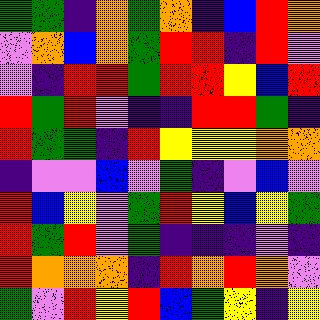[["green", "green", "indigo", "orange", "green", "orange", "indigo", "blue", "red", "orange"], ["violet", "orange", "blue", "orange", "green", "red", "red", "indigo", "red", "violet"], ["violet", "indigo", "red", "red", "green", "red", "red", "yellow", "blue", "red"], ["red", "green", "red", "violet", "indigo", "indigo", "red", "red", "green", "indigo"], ["red", "green", "green", "indigo", "red", "yellow", "yellow", "yellow", "orange", "orange"], ["indigo", "violet", "violet", "blue", "violet", "green", "indigo", "violet", "blue", "violet"], ["red", "blue", "yellow", "violet", "green", "red", "yellow", "blue", "yellow", "green"], ["red", "green", "red", "violet", "green", "indigo", "indigo", "indigo", "violet", "indigo"], ["red", "orange", "orange", "orange", "indigo", "red", "orange", "red", "orange", "violet"], ["green", "violet", "red", "yellow", "red", "blue", "green", "yellow", "indigo", "yellow"]]